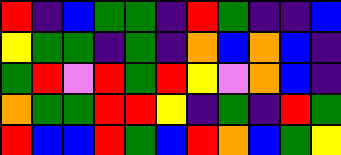[["red", "indigo", "blue", "green", "green", "indigo", "red", "green", "indigo", "indigo", "blue"], ["yellow", "green", "green", "indigo", "green", "indigo", "orange", "blue", "orange", "blue", "indigo"], ["green", "red", "violet", "red", "green", "red", "yellow", "violet", "orange", "blue", "indigo"], ["orange", "green", "green", "red", "red", "yellow", "indigo", "green", "indigo", "red", "green"], ["red", "blue", "blue", "red", "green", "blue", "red", "orange", "blue", "green", "yellow"]]